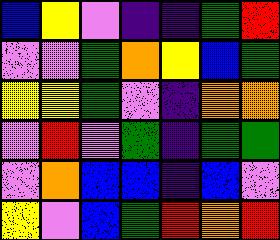[["blue", "yellow", "violet", "indigo", "indigo", "green", "red"], ["violet", "violet", "green", "orange", "yellow", "blue", "green"], ["yellow", "yellow", "green", "violet", "indigo", "orange", "orange"], ["violet", "red", "violet", "green", "indigo", "green", "green"], ["violet", "orange", "blue", "blue", "indigo", "blue", "violet"], ["yellow", "violet", "blue", "green", "red", "orange", "red"]]